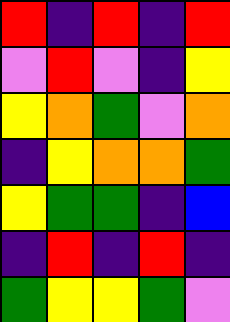[["red", "indigo", "red", "indigo", "red"], ["violet", "red", "violet", "indigo", "yellow"], ["yellow", "orange", "green", "violet", "orange"], ["indigo", "yellow", "orange", "orange", "green"], ["yellow", "green", "green", "indigo", "blue"], ["indigo", "red", "indigo", "red", "indigo"], ["green", "yellow", "yellow", "green", "violet"]]